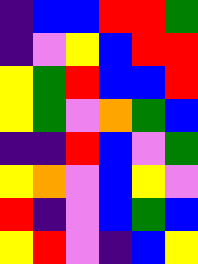[["indigo", "blue", "blue", "red", "red", "green"], ["indigo", "violet", "yellow", "blue", "red", "red"], ["yellow", "green", "red", "blue", "blue", "red"], ["yellow", "green", "violet", "orange", "green", "blue"], ["indigo", "indigo", "red", "blue", "violet", "green"], ["yellow", "orange", "violet", "blue", "yellow", "violet"], ["red", "indigo", "violet", "blue", "green", "blue"], ["yellow", "red", "violet", "indigo", "blue", "yellow"]]